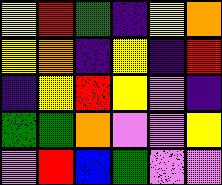[["yellow", "red", "green", "indigo", "yellow", "orange"], ["yellow", "orange", "indigo", "yellow", "indigo", "red"], ["indigo", "yellow", "red", "yellow", "violet", "indigo"], ["green", "green", "orange", "violet", "violet", "yellow"], ["violet", "red", "blue", "green", "violet", "violet"]]